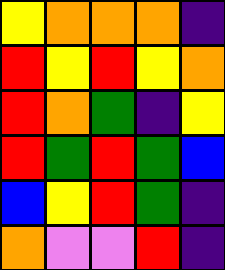[["yellow", "orange", "orange", "orange", "indigo"], ["red", "yellow", "red", "yellow", "orange"], ["red", "orange", "green", "indigo", "yellow"], ["red", "green", "red", "green", "blue"], ["blue", "yellow", "red", "green", "indigo"], ["orange", "violet", "violet", "red", "indigo"]]